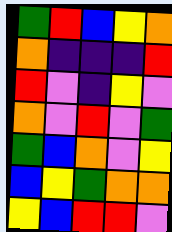[["green", "red", "blue", "yellow", "orange"], ["orange", "indigo", "indigo", "indigo", "red"], ["red", "violet", "indigo", "yellow", "violet"], ["orange", "violet", "red", "violet", "green"], ["green", "blue", "orange", "violet", "yellow"], ["blue", "yellow", "green", "orange", "orange"], ["yellow", "blue", "red", "red", "violet"]]